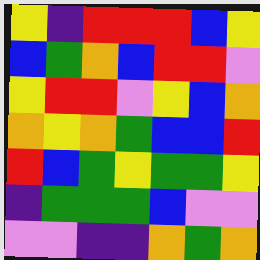[["yellow", "indigo", "red", "red", "red", "blue", "yellow"], ["blue", "green", "orange", "blue", "red", "red", "violet"], ["yellow", "red", "red", "violet", "yellow", "blue", "orange"], ["orange", "yellow", "orange", "green", "blue", "blue", "red"], ["red", "blue", "green", "yellow", "green", "green", "yellow"], ["indigo", "green", "green", "green", "blue", "violet", "violet"], ["violet", "violet", "indigo", "indigo", "orange", "green", "orange"]]